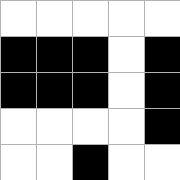[["white", "white", "white", "white", "white"], ["black", "black", "black", "white", "black"], ["black", "black", "black", "white", "black"], ["white", "white", "white", "white", "black"], ["white", "white", "black", "white", "white"]]